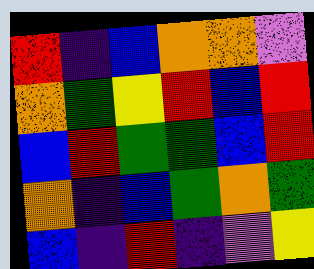[["red", "indigo", "blue", "orange", "orange", "violet"], ["orange", "green", "yellow", "red", "blue", "red"], ["blue", "red", "green", "green", "blue", "red"], ["orange", "indigo", "blue", "green", "orange", "green"], ["blue", "indigo", "red", "indigo", "violet", "yellow"]]